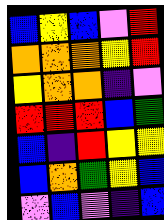[["blue", "yellow", "blue", "violet", "red"], ["orange", "orange", "orange", "yellow", "red"], ["yellow", "orange", "orange", "indigo", "violet"], ["red", "red", "red", "blue", "green"], ["blue", "indigo", "red", "yellow", "yellow"], ["blue", "orange", "green", "yellow", "blue"], ["violet", "blue", "violet", "indigo", "blue"]]